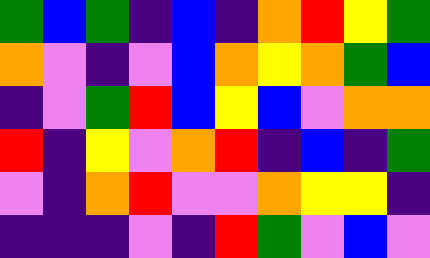[["green", "blue", "green", "indigo", "blue", "indigo", "orange", "red", "yellow", "green"], ["orange", "violet", "indigo", "violet", "blue", "orange", "yellow", "orange", "green", "blue"], ["indigo", "violet", "green", "red", "blue", "yellow", "blue", "violet", "orange", "orange"], ["red", "indigo", "yellow", "violet", "orange", "red", "indigo", "blue", "indigo", "green"], ["violet", "indigo", "orange", "red", "violet", "violet", "orange", "yellow", "yellow", "indigo"], ["indigo", "indigo", "indigo", "violet", "indigo", "red", "green", "violet", "blue", "violet"]]